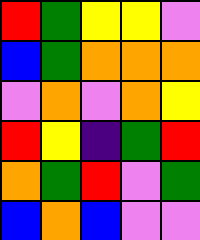[["red", "green", "yellow", "yellow", "violet"], ["blue", "green", "orange", "orange", "orange"], ["violet", "orange", "violet", "orange", "yellow"], ["red", "yellow", "indigo", "green", "red"], ["orange", "green", "red", "violet", "green"], ["blue", "orange", "blue", "violet", "violet"]]